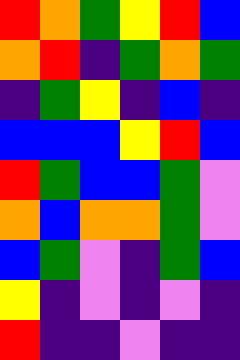[["red", "orange", "green", "yellow", "red", "blue"], ["orange", "red", "indigo", "green", "orange", "green"], ["indigo", "green", "yellow", "indigo", "blue", "indigo"], ["blue", "blue", "blue", "yellow", "red", "blue"], ["red", "green", "blue", "blue", "green", "violet"], ["orange", "blue", "orange", "orange", "green", "violet"], ["blue", "green", "violet", "indigo", "green", "blue"], ["yellow", "indigo", "violet", "indigo", "violet", "indigo"], ["red", "indigo", "indigo", "violet", "indigo", "indigo"]]